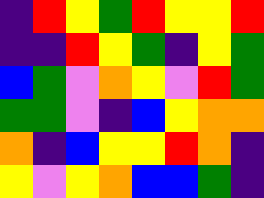[["indigo", "red", "yellow", "green", "red", "yellow", "yellow", "red"], ["indigo", "indigo", "red", "yellow", "green", "indigo", "yellow", "green"], ["blue", "green", "violet", "orange", "yellow", "violet", "red", "green"], ["green", "green", "violet", "indigo", "blue", "yellow", "orange", "orange"], ["orange", "indigo", "blue", "yellow", "yellow", "red", "orange", "indigo"], ["yellow", "violet", "yellow", "orange", "blue", "blue", "green", "indigo"]]